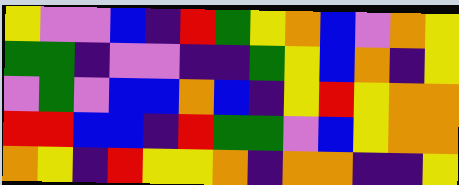[["yellow", "violet", "violet", "blue", "indigo", "red", "green", "yellow", "orange", "blue", "violet", "orange", "yellow"], ["green", "green", "indigo", "violet", "violet", "indigo", "indigo", "green", "yellow", "blue", "orange", "indigo", "yellow"], ["violet", "green", "violet", "blue", "blue", "orange", "blue", "indigo", "yellow", "red", "yellow", "orange", "orange"], ["red", "red", "blue", "blue", "indigo", "red", "green", "green", "violet", "blue", "yellow", "orange", "orange"], ["orange", "yellow", "indigo", "red", "yellow", "yellow", "orange", "indigo", "orange", "orange", "indigo", "indigo", "yellow"]]